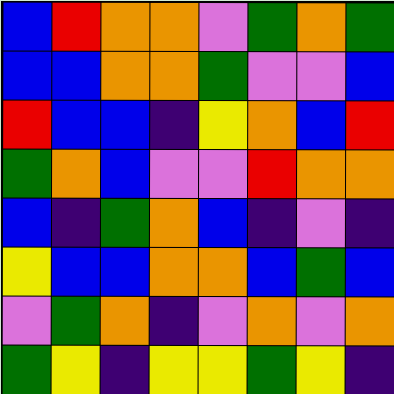[["blue", "red", "orange", "orange", "violet", "green", "orange", "green"], ["blue", "blue", "orange", "orange", "green", "violet", "violet", "blue"], ["red", "blue", "blue", "indigo", "yellow", "orange", "blue", "red"], ["green", "orange", "blue", "violet", "violet", "red", "orange", "orange"], ["blue", "indigo", "green", "orange", "blue", "indigo", "violet", "indigo"], ["yellow", "blue", "blue", "orange", "orange", "blue", "green", "blue"], ["violet", "green", "orange", "indigo", "violet", "orange", "violet", "orange"], ["green", "yellow", "indigo", "yellow", "yellow", "green", "yellow", "indigo"]]